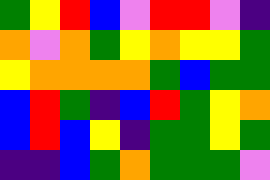[["green", "yellow", "red", "blue", "violet", "red", "red", "violet", "indigo"], ["orange", "violet", "orange", "green", "yellow", "orange", "yellow", "yellow", "green"], ["yellow", "orange", "orange", "orange", "orange", "green", "blue", "green", "green"], ["blue", "red", "green", "indigo", "blue", "red", "green", "yellow", "orange"], ["blue", "red", "blue", "yellow", "indigo", "green", "green", "yellow", "green"], ["indigo", "indigo", "blue", "green", "orange", "green", "green", "green", "violet"]]